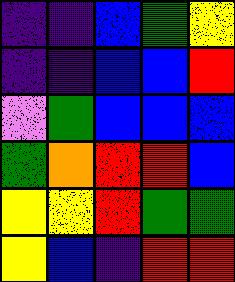[["indigo", "indigo", "blue", "green", "yellow"], ["indigo", "indigo", "blue", "blue", "red"], ["violet", "green", "blue", "blue", "blue"], ["green", "orange", "red", "red", "blue"], ["yellow", "yellow", "red", "green", "green"], ["yellow", "blue", "indigo", "red", "red"]]